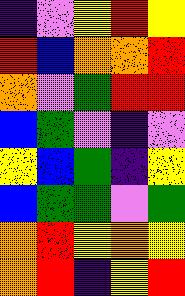[["indigo", "violet", "yellow", "red", "yellow"], ["red", "blue", "orange", "orange", "red"], ["orange", "violet", "green", "red", "red"], ["blue", "green", "violet", "indigo", "violet"], ["yellow", "blue", "green", "indigo", "yellow"], ["blue", "green", "green", "violet", "green"], ["orange", "red", "yellow", "orange", "yellow"], ["orange", "red", "indigo", "yellow", "red"]]